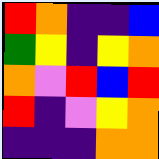[["red", "orange", "indigo", "indigo", "blue"], ["green", "yellow", "indigo", "yellow", "orange"], ["orange", "violet", "red", "blue", "red"], ["red", "indigo", "violet", "yellow", "orange"], ["indigo", "indigo", "indigo", "orange", "orange"]]